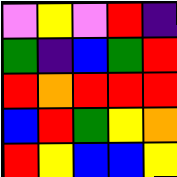[["violet", "yellow", "violet", "red", "indigo"], ["green", "indigo", "blue", "green", "red"], ["red", "orange", "red", "red", "red"], ["blue", "red", "green", "yellow", "orange"], ["red", "yellow", "blue", "blue", "yellow"]]